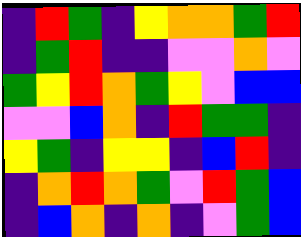[["indigo", "red", "green", "indigo", "yellow", "orange", "orange", "green", "red"], ["indigo", "green", "red", "indigo", "indigo", "violet", "violet", "orange", "violet"], ["green", "yellow", "red", "orange", "green", "yellow", "violet", "blue", "blue"], ["violet", "violet", "blue", "orange", "indigo", "red", "green", "green", "indigo"], ["yellow", "green", "indigo", "yellow", "yellow", "indigo", "blue", "red", "indigo"], ["indigo", "orange", "red", "orange", "green", "violet", "red", "green", "blue"], ["indigo", "blue", "orange", "indigo", "orange", "indigo", "violet", "green", "blue"]]